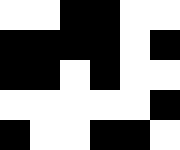[["white", "white", "black", "black", "white", "white"], ["black", "black", "black", "black", "white", "black"], ["black", "black", "white", "black", "white", "white"], ["white", "white", "white", "white", "white", "black"], ["black", "white", "white", "black", "black", "white"]]